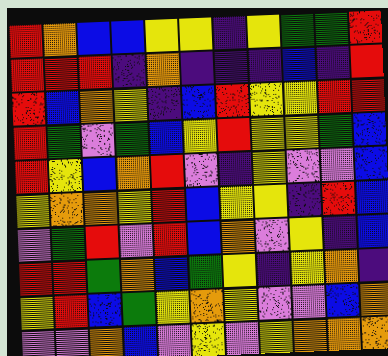[["red", "orange", "blue", "blue", "yellow", "yellow", "indigo", "yellow", "green", "green", "red"], ["red", "red", "red", "indigo", "orange", "indigo", "indigo", "indigo", "blue", "indigo", "red"], ["red", "blue", "orange", "yellow", "indigo", "blue", "red", "yellow", "yellow", "red", "red"], ["red", "green", "violet", "green", "blue", "yellow", "red", "yellow", "yellow", "green", "blue"], ["red", "yellow", "blue", "orange", "red", "violet", "indigo", "yellow", "violet", "violet", "blue"], ["yellow", "orange", "orange", "yellow", "red", "blue", "yellow", "yellow", "indigo", "red", "blue"], ["violet", "green", "red", "violet", "red", "blue", "orange", "violet", "yellow", "indigo", "blue"], ["red", "red", "green", "orange", "blue", "green", "yellow", "indigo", "yellow", "orange", "indigo"], ["yellow", "red", "blue", "green", "yellow", "orange", "yellow", "violet", "violet", "blue", "orange"], ["violet", "violet", "orange", "blue", "violet", "yellow", "violet", "yellow", "orange", "orange", "orange"]]